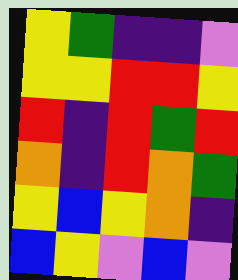[["yellow", "green", "indigo", "indigo", "violet"], ["yellow", "yellow", "red", "red", "yellow"], ["red", "indigo", "red", "green", "red"], ["orange", "indigo", "red", "orange", "green"], ["yellow", "blue", "yellow", "orange", "indigo"], ["blue", "yellow", "violet", "blue", "violet"]]